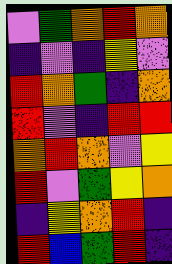[["violet", "green", "orange", "red", "orange"], ["indigo", "violet", "indigo", "yellow", "violet"], ["red", "orange", "green", "indigo", "orange"], ["red", "violet", "indigo", "red", "red"], ["orange", "red", "orange", "violet", "yellow"], ["red", "violet", "green", "yellow", "orange"], ["indigo", "yellow", "orange", "red", "indigo"], ["red", "blue", "green", "red", "indigo"]]